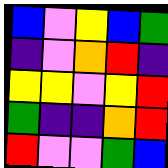[["blue", "violet", "yellow", "blue", "green"], ["indigo", "violet", "orange", "red", "indigo"], ["yellow", "yellow", "violet", "yellow", "red"], ["green", "indigo", "indigo", "orange", "red"], ["red", "violet", "violet", "green", "blue"]]